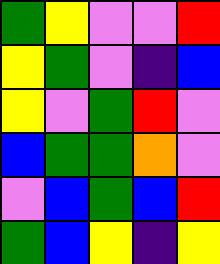[["green", "yellow", "violet", "violet", "red"], ["yellow", "green", "violet", "indigo", "blue"], ["yellow", "violet", "green", "red", "violet"], ["blue", "green", "green", "orange", "violet"], ["violet", "blue", "green", "blue", "red"], ["green", "blue", "yellow", "indigo", "yellow"]]